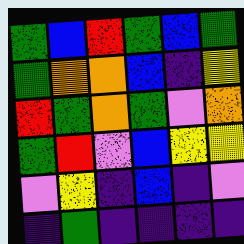[["green", "blue", "red", "green", "blue", "green"], ["green", "orange", "orange", "blue", "indigo", "yellow"], ["red", "green", "orange", "green", "violet", "orange"], ["green", "red", "violet", "blue", "yellow", "yellow"], ["violet", "yellow", "indigo", "blue", "indigo", "violet"], ["indigo", "green", "indigo", "indigo", "indigo", "indigo"]]